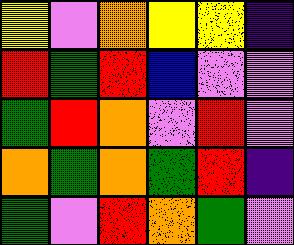[["yellow", "violet", "orange", "yellow", "yellow", "indigo"], ["red", "green", "red", "blue", "violet", "violet"], ["green", "red", "orange", "violet", "red", "violet"], ["orange", "green", "orange", "green", "red", "indigo"], ["green", "violet", "red", "orange", "green", "violet"]]